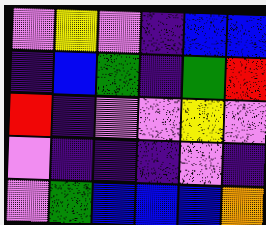[["violet", "yellow", "violet", "indigo", "blue", "blue"], ["indigo", "blue", "green", "indigo", "green", "red"], ["red", "indigo", "violet", "violet", "yellow", "violet"], ["violet", "indigo", "indigo", "indigo", "violet", "indigo"], ["violet", "green", "blue", "blue", "blue", "orange"]]